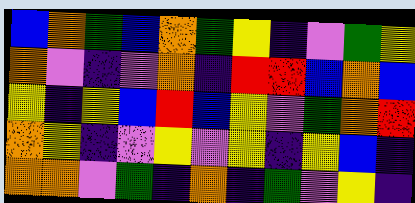[["blue", "orange", "green", "blue", "orange", "green", "yellow", "indigo", "violet", "green", "yellow"], ["orange", "violet", "indigo", "violet", "orange", "indigo", "red", "red", "blue", "orange", "blue"], ["yellow", "indigo", "yellow", "blue", "red", "blue", "yellow", "violet", "green", "orange", "red"], ["orange", "yellow", "indigo", "violet", "yellow", "violet", "yellow", "indigo", "yellow", "blue", "indigo"], ["orange", "orange", "violet", "green", "indigo", "orange", "indigo", "green", "violet", "yellow", "indigo"]]